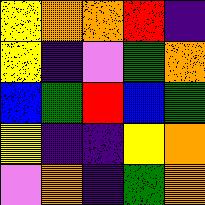[["yellow", "orange", "orange", "red", "indigo"], ["yellow", "indigo", "violet", "green", "orange"], ["blue", "green", "red", "blue", "green"], ["yellow", "indigo", "indigo", "yellow", "orange"], ["violet", "orange", "indigo", "green", "orange"]]